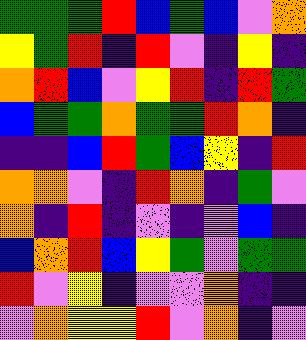[["green", "green", "green", "red", "blue", "green", "blue", "violet", "orange"], ["yellow", "green", "red", "indigo", "red", "violet", "indigo", "yellow", "indigo"], ["orange", "red", "blue", "violet", "yellow", "red", "indigo", "red", "green"], ["blue", "green", "green", "orange", "green", "green", "red", "orange", "indigo"], ["indigo", "indigo", "blue", "red", "green", "blue", "yellow", "indigo", "red"], ["orange", "orange", "violet", "indigo", "red", "orange", "indigo", "green", "violet"], ["orange", "indigo", "red", "indigo", "violet", "indigo", "violet", "blue", "indigo"], ["blue", "orange", "red", "blue", "yellow", "green", "violet", "green", "green"], ["red", "violet", "yellow", "indigo", "violet", "violet", "orange", "indigo", "indigo"], ["violet", "orange", "yellow", "yellow", "red", "violet", "orange", "indigo", "violet"]]